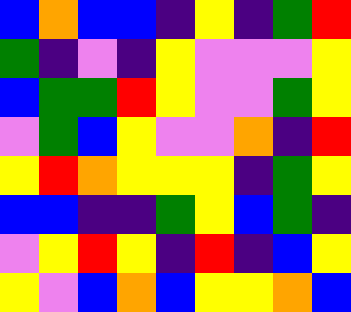[["blue", "orange", "blue", "blue", "indigo", "yellow", "indigo", "green", "red"], ["green", "indigo", "violet", "indigo", "yellow", "violet", "violet", "violet", "yellow"], ["blue", "green", "green", "red", "yellow", "violet", "violet", "green", "yellow"], ["violet", "green", "blue", "yellow", "violet", "violet", "orange", "indigo", "red"], ["yellow", "red", "orange", "yellow", "yellow", "yellow", "indigo", "green", "yellow"], ["blue", "blue", "indigo", "indigo", "green", "yellow", "blue", "green", "indigo"], ["violet", "yellow", "red", "yellow", "indigo", "red", "indigo", "blue", "yellow"], ["yellow", "violet", "blue", "orange", "blue", "yellow", "yellow", "orange", "blue"]]